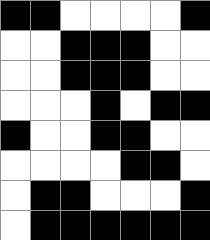[["black", "black", "white", "white", "white", "white", "black"], ["white", "white", "black", "black", "black", "white", "white"], ["white", "white", "black", "black", "black", "white", "white"], ["white", "white", "white", "black", "white", "black", "black"], ["black", "white", "white", "black", "black", "white", "white"], ["white", "white", "white", "white", "black", "black", "white"], ["white", "black", "black", "white", "white", "white", "black"], ["white", "black", "black", "black", "black", "black", "black"]]